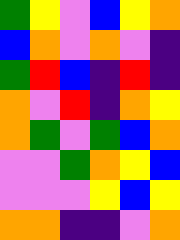[["green", "yellow", "violet", "blue", "yellow", "orange"], ["blue", "orange", "violet", "orange", "violet", "indigo"], ["green", "red", "blue", "indigo", "red", "indigo"], ["orange", "violet", "red", "indigo", "orange", "yellow"], ["orange", "green", "violet", "green", "blue", "orange"], ["violet", "violet", "green", "orange", "yellow", "blue"], ["violet", "violet", "violet", "yellow", "blue", "yellow"], ["orange", "orange", "indigo", "indigo", "violet", "orange"]]